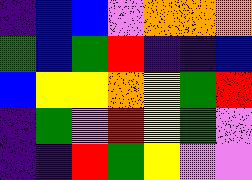[["indigo", "blue", "blue", "violet", "orange", "orange", "orange"], ["green", "blue", "green", "red", "indigo", "indigo", "blue"], ["blue", "yellow", "yellow", "orange", "yellow", "green", "red"], ["indigo", "green", "violet", "red", "yellow", "green", "violet"], ["indigo", "indigo", "red", "green", "yellow", "violet", "violet"]]